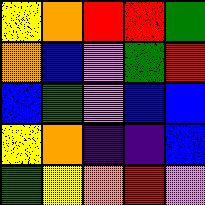[["yellow", "orange", "red", "red", "green"], ["orange", "blue", "violet", "green", "red"], ["blue", "green", "violet", "blue", "blue"], ["yellow", "orange", "indigo", "indigo", "blue"], ["green", "yellow", "orange", "red", "violet"]]